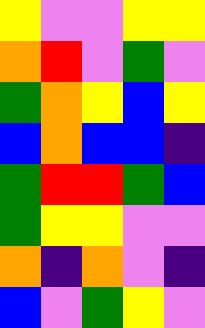[["yellow", "violet", "violet", "yellow", "yellow"], ["orange", "red", "violet", "green", "violet"], ["green", "orange", "yellow", "blue", "yellow"], ["blue", "orange", "blue", "blue", "indigo"], ["green", "red", "red", "green", "blue"], ["green", "yellow", "yellow", "violet", "violet"], ["orange", "indigo", "orange", "violet", "indigo"], ["blue", "violet", "green", "yellow", "violet"]]